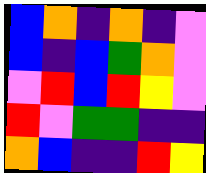[["blue", "orange", "indigo", "orange", "indigo", "violet"], ["blue", "indigo", "blue", "green", "orange", "violet"], ["violet", "red", "blue", "red", "yellow", "violet"], ["red", "violet", "green", "green", "indigo", "indigo"], ["orange", "blue", "indigo", "indigo", "red", "yellow"]]